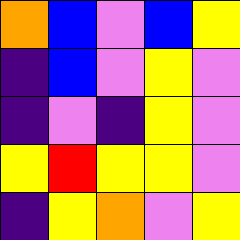[["orange", "blue", "violet", "blue", "yellow"], ["indigo", "blue", "violet", "yellow", "violet"], ["indigo", "violet", "indigo", "yellow", "violet"], ["yellow", "red", "yellow", "yellow", "violet"], ["indigo", "yellow", "orange", "violet", "yellow"]]